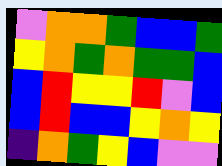[["violet", "orange", "orange", "green", "blue", "blue", "green"], ["yellow", "orange", "green", "orange", "green", "green", "blue"], ["blue", "red", "yellow", "yellow", "red", "violet", "blue"], ["blue", "red", "blue", "blue", "yellow", "orange", "yellow"], ["indigo", "orange", "green", "yellow", "blue", "violet", "violet"]]